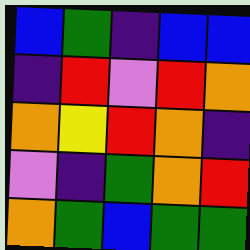[["blue", "green", "indigo", "blue", "blue"], ["indigo", "red", "violet", "red", "orange"], ["orange", "yellow", "red", "orange", "indigo"], ["violet", "indigo", "green", "orange", "red"], ["orange", "green", "blue", "green", "green"]]